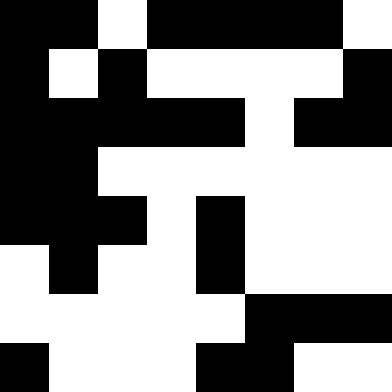[["black", "black", "white", "black", "black", "black", "black", "white"], ["black", "white", "black", "white", "white", "white", "white", "black"], ["black", "black", "black", "black", "black", "white", "black", "black"], ["black", "black", "white", "white", "white", "white", "white", "white"], ["black", "black", "black", "white", "black", "white", "white", "white"], ["white", "black", "white", "white", "black", "white", "white", "white"], ["white", "white", "white", "white", "white", "black", "black", "black"], ["black", "white", "white", "white", "black", "black", "white", "white"]]